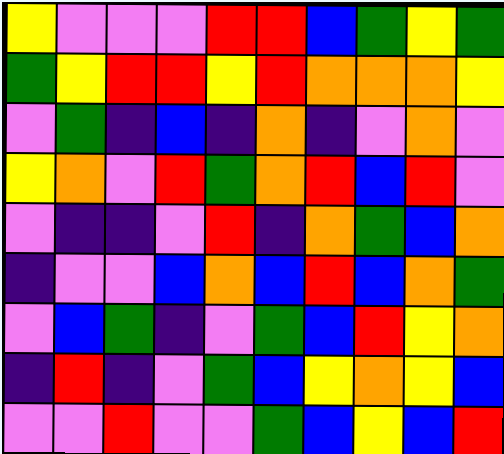[["yellow", "violet", "violet", "violet", "red", "red", "blue", "green", "yellow", "green"], ["green", "yellow", "red", "red", "yellow", "red", "orange", "orange", "orange", "yellow"], ["violet", "green", "indigo", "blue", "indigo", "orange", "indigo", "violet", "orange", "violet"], ["yellow", "orange", "violet", "red", "green", "orange", "red", "blue", "red", "violet"], ["violet", "indigo", "indigo", "violet", "red", "indigo", "orange", "green", "blue", "orange"], ["indigo", "violet", "violet", "blue", "orange", "blue", "red", "blue", "orange", "green"], ["violet", "blue", "green", "indigo", "violet", "green", "blue", "red", "yellow", "orange"], ["indigo", "red", "indigo", "violet", "green", "blue", "yellow", "orange", "yellow", "blue"], ["violet", "violet", "red", "violet", "violet", "green", "blue", "yellow", "blue", "red"]]